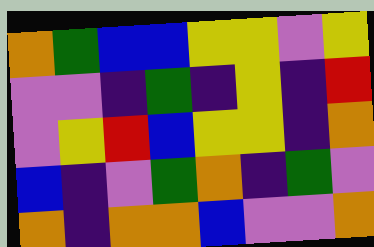[["orange", "green", "blue", "blue", "yellow", "yellow", "violet", "yellow"], ["violet", "violet", "indigo", "green", "indigo", "yellow", "indigo", "red"], ["violet", "yellow", "red", "blue", "yellow", "yellow", "indigo", "orange"], ["blue", "indigo", "violet", "green", "orange", "indigo", "green", "violet"], ["orange", "indigo", "orange", "orange", "blue", "violet", "violet", "orange"]]